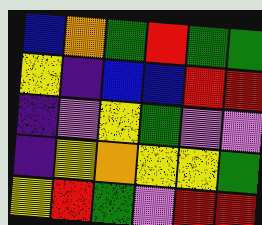[["blue", "orange", "green", "red", "green", "green"], ["yellow", "indigo", "blue", "blue", "red", "red"], ["indigo", "violet", "yellow", "green", "violet", "violet"], ["indigo", "yellow", "orange", "yellow", "yellow", "green"], ["yellow", "red", "green", "violet", "red", "red"]]